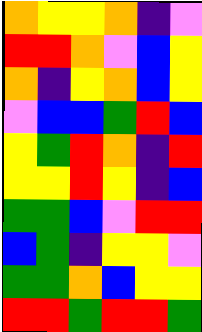[["orange", "yellow", "yellow", "orange", "indigo", "violet"], ["red", "red", "orange", "violet", "blue", "yellow"], ["orange", "indigo", "yellow", "orange", "blue", "yellow"], ["violet", "blue", "blue", "green", "red", "blue"], ["yellow", "green", "red", "orange", "indigo", "red"], ["yellow", "yellow", "red", "yellow", "indigo", "blue"], ["green", "green", "blue", "violet", "red", "red"], ["blue", "green", "indigo", "yellow", "yellow", "violet"], ["green", "green", "orange", "blue", "yellow", "yellow"], ["red", "red", "green", "red", "red", "green"]]